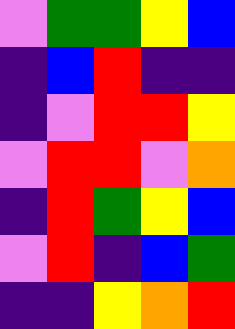[["violet", "green", "green", "yellow", "blue"], ["indigo", "blue", "red", "indigo", "indigo"], ["indigo", "violet", "red", "red", "yellow"], ["violet", "red", "red", "violet", "orange"], ["indigo", "red", "green", "yellow", "blue"], ["violet", "red", "indigo", "blue", "green"], ["indigo", "indigo", "yellow", "orange", "red"]]